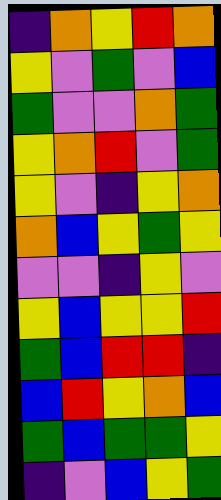[["indigo", "orange", "yellow", "red", "orange"], ["yellow", "violet", "green", "violet", "blue"], ["green", "violet", "violet", "orange", "green"], ["yellow", "orange", "red", "violet", "green"], ["yellow", "violet", "indigo", "yellow", "orange"], ["orange", "blue", "yellow", "green", "yellow"], ["violet", "violet", "indigo", "yellow", "violet"], ["yellow", "blue", "yellow", "yellow", "red"], ["green", "blue", "red", "red", "indigo"], ["blue", "red", "yellow", "orange", "blue"], ["green", "blue", "green", "green", "yellow"], ["indigo", "violet", "blue", "yellow", "green"]]